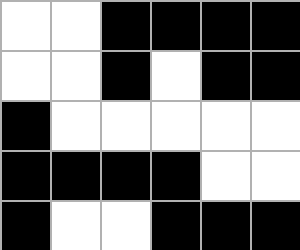[["white", "white", "black", "black", "black", "black"], ["white", "white", "black", "white", "black", "black"], ["black", "white", "white", "white", "white", "white"], ["black", "black", "black", "black", "white", "white"], ["black", "white", "white", "black", "black", "black"]]